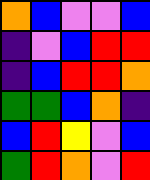[["orange", "blue", "violet", "violet", "blue"], ["indigo", "violet", "blue", "red", "red"], ["indigo", "blue", "red", "red", "orange"], ["green", "green", "blue", "orange", "indigo"], ["blue", "red", "yellow", "violet", "blue"], ["green", "red", "orange", "violet", "red"]]